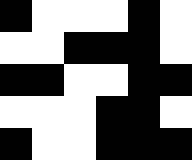[["black", "white", "white", "white", "black", "white"], ["white", "white", "black", "black", "black", "white"], ["black", "black", "white", "white", "black", "black"], ["white", "white", "white", "black", "black", "white"], ["black", "white", "white", "black", "black", "black"]]